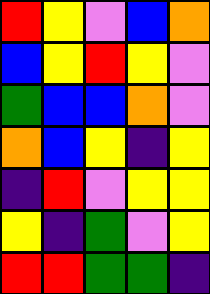[["red", "yellow", "violet", "blue", "orange"], ["blue", "yellow", "red", "yellow", "violet"], ["green", "blue", "blue", "orange", "violet"], ["orange", "blue", "yellow", "indigo", "yellow"], ["indigo", "red", "violet", "yellow", "yellow"], ["yellow", "indigo", "green", "violet", "yellow"], ["red", "red", "green", "green", "indigo"]]